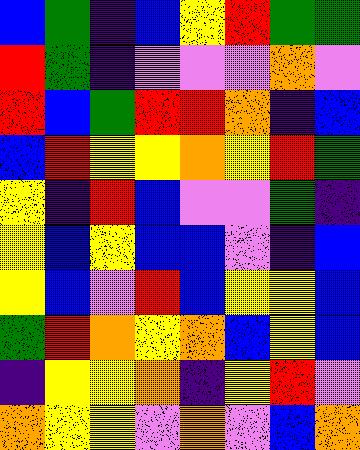[["blue", "green", "indigo", "blue", "yellow", "red", "green", "green"], ["red", "green", "indigo", "violet", "violet", "violet", "orange", "violet"], ["red", "blue", "green", "red", "red", "orange", "indigo", "blue"], ["blue", "red", "yellow", "yellow", "orange", "yellow", "red", "green"], ["yellow", "indigo", "red", "blue", "violet", "violet", "green", "indigo"], ["yellow", "blue", "yellow", "blue", "blue", "violet", "indigo", "blue"], ["yellow", "blue", "violet", "red", "blue", "yellow", "yellow", "blue"], ["green", "red", "orange", "yellow", "orange", "blue", "yellow", "blue"], ["indigo", "yellow", "yellow", "orange", "indigo", "yellow", "red", "violet"], ["orange", "yellow", "yellow", "violet", "orange", "violet", "blue", "orange"]]